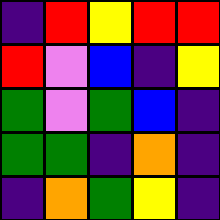[["indigo", "red", "yellow", "red", "red"], ["red", "violet", "blue", "indigo", "yellow"], ["green", "violet", "green", "blue", "indigo"], ["green", "green", "indigo", "orange", "indigo"], ["indigo", "orange", "green", "yellow", "indigo"]]